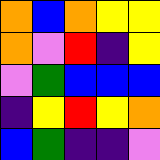[["orange", "blue", "orange", "yellow", "yellow"], ["orange", "violet", "red", "indigo", "yellow"], ["violet", "green", "blue", "blue", "blue"], ["indigo", "yellow", "red", "yellow", "orange"], ["blue", "green", "indigo", "indigo", "violet"]]